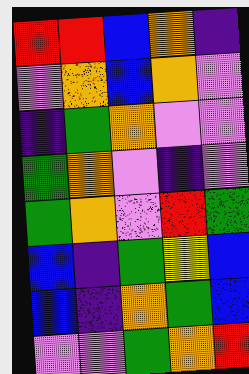[["red", "red", "blue", "orange", "indigo"], ["violet", "orange", "blue", "orange", "violet"], ["indigo", "green", "orange", "violet", "violet"], ["green", "orange", "violet", "indigo", "violet"], ["green", "orange", "violet", "red", "green"], ["blue", "indigo", "green", "yellow", "blue"], ["blue", "indigo", "orange", "green", "blue"], ["violet", "violet", "green", "orange", "red"]]